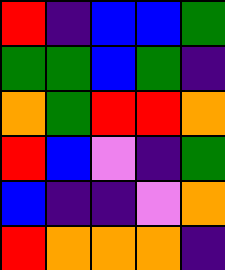[["red", "indigo", "blue", "blue", "green"], ["green", "green", "blue", "green", "indigo"], ["orange", "green", "red", "red", "orange"], ["red", "blue", "violet", "indigo", "green"], ["blue", "indigo", "indigo", "violet", "orange"], ["red", "orange", "orange", "orange", "indigo"]]